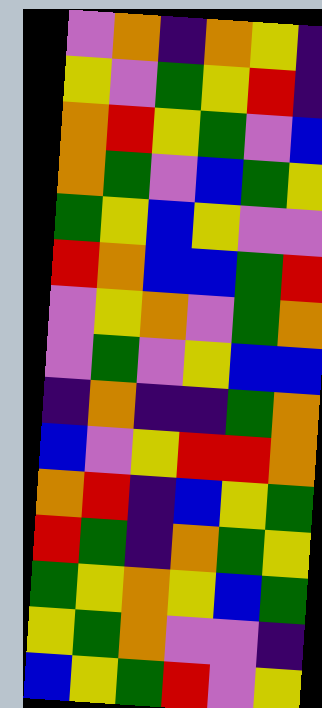[["violet", "orange", "indigo", "orange", "yellow", "indigo"], ["yellow", "violet", "green", "yellow", "red", "indigo"], ["orange", "red", "yellow", "green", "violet", "blue"], ["orange", "green", "violet", "blue", "green", "yellow"], ["green", "yellow", "blue", "yellow", "violet", "violet"], ["red", "orange", "blue", "blue", "green", "red"], ["violet", "yellow", "orange", "violet", "green", "orange"], ["violet", "green", "violet", "yellow", "blue", "blue"], ["indigo", "orange", "indigo", "indigo", "green", "orange"], ["blue", "violet", "yellow", "red", "red", "orange"], ["orange", "red", "indigo", "blue", "yellow", "green"], ["red", "green", "indigo", "orange", "green", "yellow"], ["green", "yellow", "orange", "yellow", "blue", "green"], ["yellow", "green", "orange", "violet", "violet", "indigo"], ["blue", "yellow", "green", "red", "violet", "yellow"]]